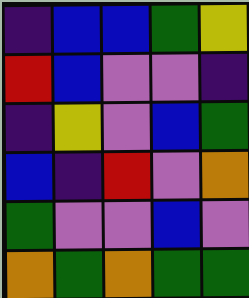[["indigo", "blue", "blue", "green", "yellow"], ["red", "blue", "violet", "violet", "indigo"], ["indigo", "yellow", "violet", "blue", "green"], ["blue", "indigo", "red", "violet", "orange"], ["green", "violet", "violet", "blue", "violet"], ["orange", "green", "orange", "green", "green"]]